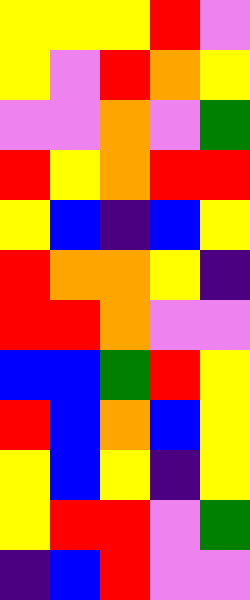[["yellow", "yellow", "yellow", "red", "violet"], ["yellow", "violet", "red", "orange", "yellow"], ["violet", "violet", "orange", "violet", "green"], ["red", "yellow", "orange", "red", "red"], ["yellow", "blue", "indigo", "blue", "yellow"], ["red", "orange", "orange", "yellow", "indigo"], ["red", "red", "orange", "violet", "violet"], ["blue", "blue", "green", "red", "yellow"], ["red", "blue", "orange", "blue", "yellow"], ["yellow", "blue", "yellow", "indigo", "yellow"], ["yellow", "red", "red", "violet", "green"], ["indigo", "blue", "red", "violet", "violet"]]